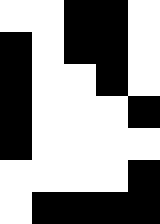[["white", "white", "black", "black", "white"], ["black", "white", "black", "black", "white"], ["black", "white", "white", "black", "white"], ["black", "white", "white", "white", "black"], ["black", "white", "white", "white", "white"], ["white", "white", "white", "white", "black"], ["white", "black", "black", "black", "black"]]